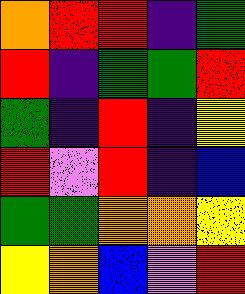[["orange", "red", "red", "indigo", "green"], ["red", "indigo", "green", "green", "red"], ["green", "indigo", "red", "indigo", "yellow"], ["red", "violet", "red", "indigo", "blue"], ["green", "green", "orange", "orange", "yellow"], ["yellow", "orange", "blue", "violet", "red"]]